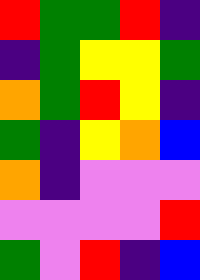[["red", "green", "green", "red", "indigo"], ["indigo", "green", "yellow", "yellow", "green"], ["orange", "green", "red", "yellow", "indigo"], ["green", "indigo", "yellow", "orange", "blue"], ["orange", "indigo", "violet", "violet", "violet"], ["violet", "violet", "violet", "violet", "red"], ["green", "violet", "red", "indigo", "blue"]]